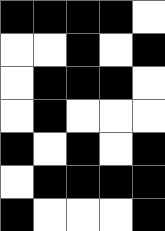[["black", "black", "black", "black", "white"], ["white", "white", "black", "white", "black"], ["white", "black", "black", "black", "white"], ["white", "black", "white", "white", "white"], ["black", "white", "black", "white", "black"], ["white", "black", "black", "black", "black"], ["black", "white", "white", "white", "black"]]